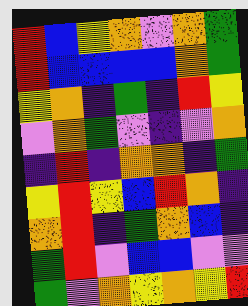[["red", "blue", "yellow", "orange", "violet", "orange", "green"], ["red", "blue", "blue", "blue", "blue", "orange", "green"], ["yellow", "orange", "indigo", "green", "indigo", "red", "yellow"], ["violet", "orange", "green", "violet", "indigo", "violet", "orange"], ["indigo", "red", "indigo", "orange", "orange", "indigo", "green"], ["yellow", "red", "yellow", "blue", "red", "orange", "indigo"], ["orange", "red", "indigo", "green", "orange", "blue", "indigo"], ["green", "red", "violet", "blue", "blue", "violet", "violet"], ["green", "violet", "orange", "yellow", "orange", "yellow", "red"]]